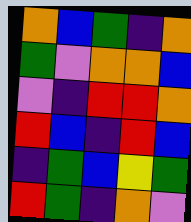[["orange", "blue", "green", "indigo", "orange"], ["green", "violet", "orange", "orange", "blue"], ["violet", "indigo", "red", "red", "orange"], ["red", "blue", "indigo", "red", "blue"], ["indigo", "green", "blue", "yellow", "green"], ["red", "green", "indigo", "orange", "violet"]]